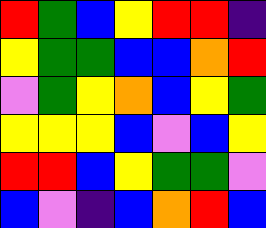[["red", "green", "blue", "yellow", "red", "red", "indigo"], ["yellow", "green", "green", "blue", "blue", "orange", "red"], ["violet", "green", "yellow", "orange", "blue", "yellow", "green"], ["yellow", "yellow", "yellow", "blue", "violet", "blue", "yellow"], ["red", "red", "blue", "yellow", "green", "green", "violet"], ["blue", "violet", "indigo", "blue", "orange", "red", "blue"]]